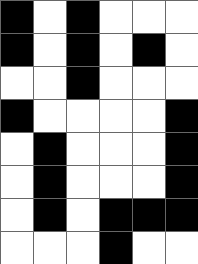[["black", "white", "black", "white", "white", "white"], ["black", "white", "black", "white", "black", "white"], ["white", "white", "black", "white", "white", "white"], ["black", "white", "white", "white", "white", "black"], ["white", "black", "white", "white", "white", "black"], ["white", "black", "white", "white", "white", "black"], ["white", "black", "white", "black", "black", "black"], ["white", "white", "white", "black", "white", "white"]]